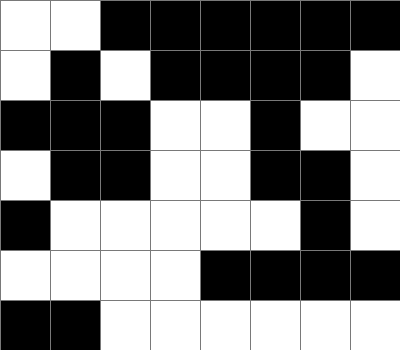[["white", "white", "black", "black", "black", "black", "black", "black"], ["white", "black", "white", "black", "black", "black", "black", "white"], ["black", "black", "black", "white", "white", "black", "white", "white"], ["white", "black", "black", "white", "white", "black", "black", "white"], ["black", "white", "white", "white", "white", "white", "black", "white"], ["white", "white", "white", "white", "black", "black", "black", "black"], ["black", "black", "white", "white", "white", "white", "white", "white"]]